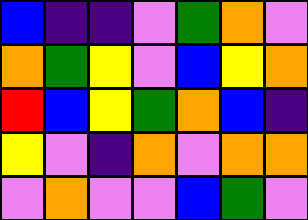[["blue", "indigo", "indigo", "violet", "green", "orange", "violet"], ["orange", "green", "yellow", "violet", "blue", "yellow", "orange"], ["red", "blue", "yellow", "green", "orange", "blue", "indigo"], ["yellow", "violet", "indigo", "orange", "violet", "orange", "orange"], ["violet", "orange", "violet", "violet", "blue", "green", "violet"]]